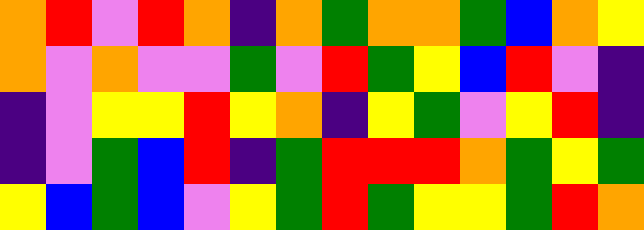[["orange", "red", "violet", "red", "orange", "indigo", "orange", "green", "orange", "orange", "green", "blue", "orange", "yellow"], ["orange", "violet", "orange", "violet", "violet", "green", "violet", "red", "green", "yellow", "blue", "red", "violet", "indigo"], ["indigo", "violet", "yellow", "yellow", "red", "yellow", "orange", "indigo", "yellow", "green", "violet", "yellow", "red", "indigo"], ["indigo", "violet", "green", "blue", "red", "indigo", "green", "red", "red", "red", "orange", "green", "yellow", "green"], ["yellow", "blue", "green", "blue", "violet", "yellow", "green", "red", "green", "yellow", "yellow", "green", "red", "orange"]]